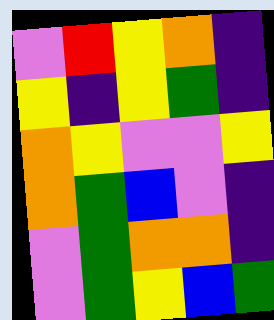[["violet", "red", "yellow", "orange", "indigo"], ["yellow", "indigo", "yellow", "green", "indigo"], ["orange", "yellow", "violet", "violet", "yellow"], ["orange", "green", "blue", "violet", "indigo"], ["violet", "green", "orange", "orange", "indigo"], ["violet", "green", "yellow", "blue", "green"]]